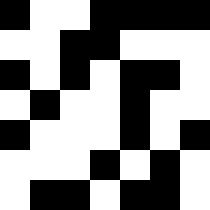[["black", "white", "white", "black", "black", "black", "black"], ["white", "white", "black", "black", "white", "white", "white"], ["black", "white", "black", "white", "black", "black", "white"], ["white", "black", "white", "white", "black", "white", "white"], ["black", "white", "white", "white", "black", "white", "black"], ["white", "white", "white", "black", "white", "black", "white"], ["white", "black", "black", "white", "black", "black", "white"]]